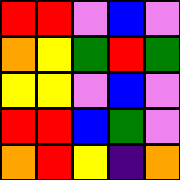[["red", "red", "violet", "blue", "violet"], ["orange", "yellow", "green", "red", "green"], ["yellow", "yellow", "violet", "blue", "violet"], ["red", "red", "blue", "green", "violet"], ["orange", "red", "yellow", "indigo", "orange"]]